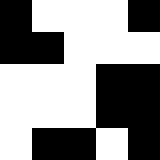[["black", "white", "white", "white", "black"], ["black", "black", "white", "white", "white"], ["white", "white", "white", "black", "black"], ["white", "white", "white", "black", "black"], ["white", "black", "black", "white", "black"]]